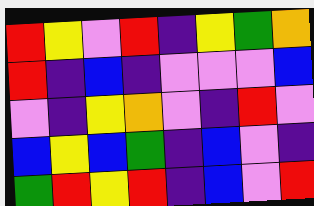[["red", "yellow", "violet", "red", "indigo", "yellow", "green", "orange"], ["red", "indigo", "blue", "indigo", "violet", "violet", "violet", "blue"], ["violet", "indigo", "yellow", "orange", "violet", "indigo", "red", "violet"], ["blue", "yellow", "blue", "green", "indigo", "blue", "violet", "indigo"], ["green", "red", "yellow", "red", "indigo", "blue", "violet", "red"]]